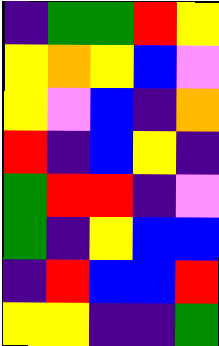[["indigo", "green", "green", "red", "yellow"], ["yellow", "orange", "yellow", "blue", "violet"], ["yellow", "violet", "blue", "indigo", "orange"], ["red", "indigo", "blue", "yellow", "indigo"], ["green", "red", "red", "indigo", "violet"], ["green", "indigo", "yellow", "blue", "blue"], ["indigo", "red", "blue", "blue", "red"], ["yellow", "yellow", "indigo", "indigo", "green"]]